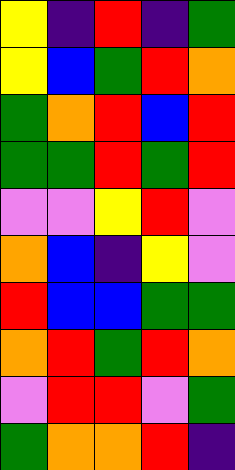[["yellow", "indigo", "red", "indigo", "green"], ["yellow", "blue", "green", "red", "orange"], ["green", "orange", "red", "blue", "red"], ["green", "green", "red", "green", "red"], ["violet", "violet", "yellow", "red", "violet"], ["orange", "blue", "indigo", "yellow", "violet"], ["red", "blue", "blue", "green", "green"], ["orange", "red", "green", "red", "orange"], ["violet", "red", "red", "violet", "green"], ["green", "orange", "orange", "red", "indigo"]]